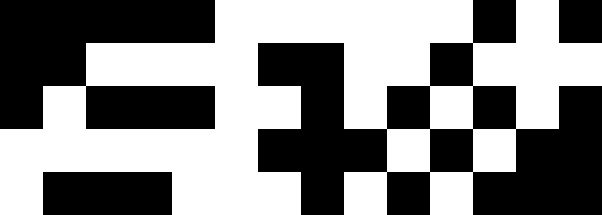[["black", "black", "black", "black", "black", "white", "white", "white", "white", "white", "white", "black", "white", "black"], ["black", "black", "white", "white", "white", "white", "black", "black", "white", "white", "black", "white", "white", "white"], ["black", "white", "black", "black", "black", "white", "white", "black", "white", "black", "white", "black", "white", "black"], ["white", "white", "white", "white", "white", "white", "black", "black", "black", "white", "black", "white", "black", "black"], ["white", "black", "black", "black", "white", "white", "white", "black", "white", "black", "white", "black", "black", "black"]]